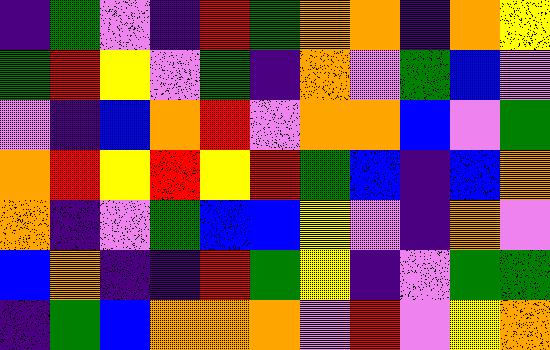[["indigo", "green", "violet", "indigo", "red", "green", "orange", "orange", "indigo", "orange", "yellow"], ["green", "red", "yellow", "violet", "green", "indigo", "orange", "violet", "green", "blue", "violet"], ["violet", "indigo", "blue", "orange", "red", "violet", "orange", "orange", "blue", "violet", "green"], ["orange", "red", "yellow", "red", "yellow", "red", "green", "blue", "indigo", "blue", "orange"], ["orange", "indigo", "violet", "green", "blue", "blue", "yellow", "violet", "indigo", "orange", "violet"], ["blue", "orange", "indigo", "indigo", "red", "green", "yellow", "indigo", "violet", "green", "green"], ["indigo", "green", "blue", "orange", "orange", "orange", "violet", "red", "violet", "yellow", "orange"]]